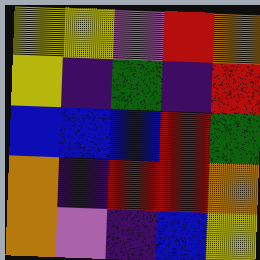[["yellow", "yellow", "violet", "red", "orange"], ["yellow", "indigo", "green", "indigo", "red"], ["blue", "blue", "blue", "red", "green"], ["orange", "indigo", "red", "red", "orange"], ["orange", "violet", "indigo", "blue", "yellow"]]